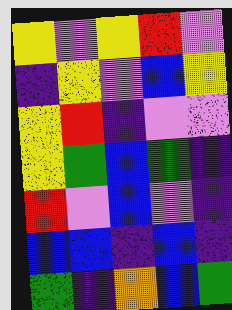[["yellow", "violet", "yellow", "red", "violet"], ["indigo", "yellow", "violet", "blue", "yellow"], ["yellow", "red", "indigo", "violet", "violet"], ["yellow", "green", "blue", "green", "indigo"], ["red", "violet", "blue", "violet", "indigo"], ["blue", "blue", "indigo", "blue", "indigo"], ["green", "indigo", "orange", "blue", "green"]]